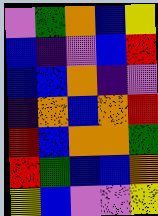[["violet", "green", "orange", "blue", "yellow"], ["blue", "indigo", "violet", "blue", "red"], ["blue", "blue", "orange", "indigo", "violet"], ["indigo", "orange", "blue", "orange", "red"], ["red", "blue", "orange", "orange", "green"], ["red", "green", "blue", "blue", "orange"], ["yellow", "blue", "violet", "violet", "yellow"]]